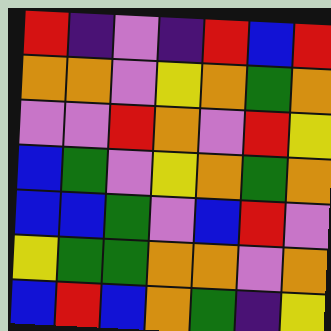[["red", "indigo", "violet", "indigo", "red", "blue", "red"], ["orange", "orange", "violet", "yellow", "orange", "green", "orange"], ["violet", "violet", "red", "orange", "violet", "red", "yellow"], ["blue", "green", "violet", "yellow", "orange", "green", "orange"], ["blue", "blue", "green", "violet", "blue", "red", "violet"], ["yellow", "green", "green", "orange", "orange", "violet", "orange"], ["blue", "red", "blue", "orange", "green", "indigo", "yellow"]]